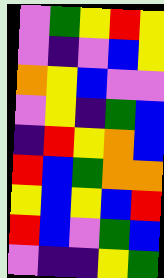[["violet", "green", "yellow", "red", "yellow"], ["violet", "indigo", "violet", "blue", "yellow"], ["orange", "yellow", "blue", "violet", "violet"], ["violet", "yellow", "indigo", "green", "blue"], ["indigo", "red", "yellow", "orange", "blue"], ["red", "blue", "green", "orange", "orange"], ["yellow", "blue", "yellow", "blue", "red"], ["red", "blue", "violet", "green", "blue"], ["violet", "indigo", "indigo", "yellow", "green"]]